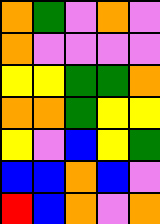[["orange", "green", "violet", "orange", "violet"], ["orange", "violet", "violet", "violet", "violet"], ["yellow", "yellow", "green", "green", "orange"], ["orange", "orange", "green", "yellow", "yellow"], ["yellow", "violet", "blue", "yellow", "green"], ["blue", "blue", "orange", "blue", "violet"], ["red", "blue", "orange", "violet", "orange"]]